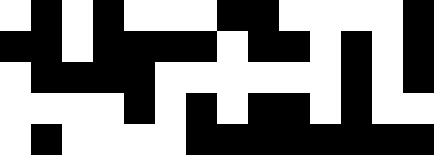[["white", "black", "white", "black", "white", "white", "white", "black", "black", "white", "white", "white", "white", "black"], ["black", "black", "white", "black", "black", "black", "black", "white", "black", "black", "white", "black", "white", "black"], ["white", "black", "black", "black", "black", "white", "white", "white", "white", "white", "white", "black", "white", "black"], ["white", "white", "white", "white", "black", "white", "black", "white", "black", "black", "white", "black", "white", "white"], ["white", "black", "white", "white", "white", "white", "black", "black", "black", "black", "black", "black", "black", "black"]]